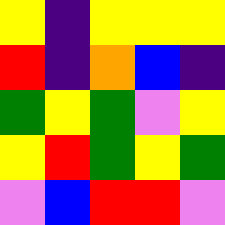[["yellow", "indigo", "yellow", "yellow", "yellow"], ["red", "indigo", "orange", "blue", "indigo"], ["green", "yellow", "green", "violet", "yellow"], ["yellow", "red", "green", "yellow", "green"], ["violet", "blue", "red", "red", "violet"]]